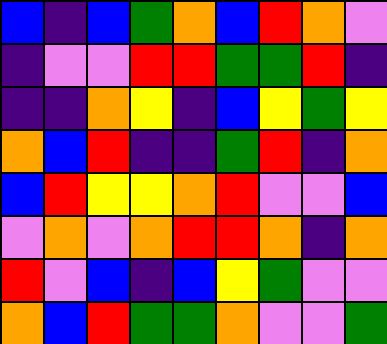[["blue", "indigo", "blue", "green", "orange", "blue", "red", "orange", "violet"], ["indigo", "violet", "violet", "red", "red", "green", "green", "red", "indigo"], ["indigo", "indigo", "orange", "yellow", "indigo", "blue", "yellow", "green", "yellow"], ["orange", "blue", "red", "indigo", "indigo", "green", "red", "indigo", "orange"], ["blue", "red", "yellow", "yellow", "orange", "red", "violet", "violet", "blue"], ["violet", "orange", "violet", "orange", "red", "red", "orange", "indigo", "orange"], ["red", "violet", "blue", "indigo", "blue", "yellow", "green", "violet", "violet"], ["orange", "blue", "red", "green", "green", "orange", "violet", "violet", "green"]]